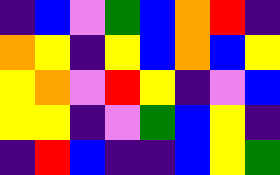[["indigo", "blue", "violet", "green", "blue", "orange", "red", "indigo"], ["orange", "yellow", "indigo", "yellow", "blue", "orange", "blue", "yellow"], ["yellow", "orange", "violet", "red", "yellow", "indigo", "violet", "blue"], ["yellow", "yellow", "indigo", "violet", "green", "blue", "yellow", "indigo"], ["indigo", "red", "blue", "indigo", "indigo", "blue", "yellow", "green"]]